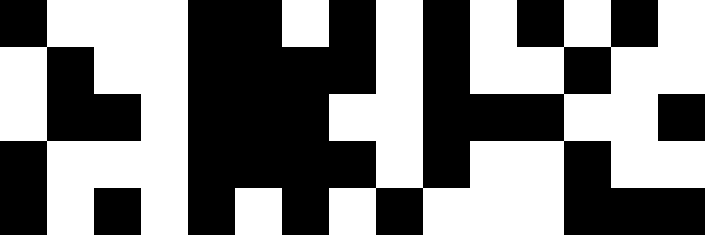[["black", "white", "white", "white", "black", "black", "white", "black", "white", "black", "white", "black", "white", "black", "white"], ["white", "black", "white", "white", "black", "black", "black", "black", "white", "black", "white", "white", "black", "white", "white"], ["white", "black", "black", "white", "black", "black", "black", "white", "white", "black", "black", "black", "white", "white", "black"], ["black", "white", "white", "white", "black", "black", "black", "black", "white", "black", "white", "white", "black", "white", "white"], ["black", "white", "black", "white", "black", "white", "black", "white", "black", "white", "white", "white", "black", "black", "black"]]